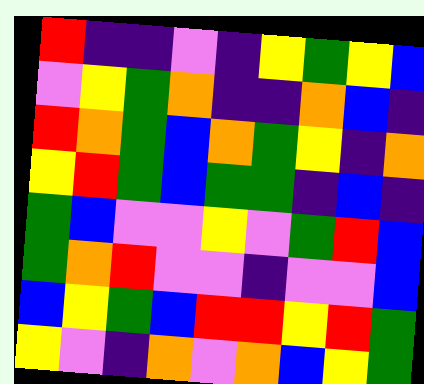[["red", "indigo", "indigo", "violet", "indigo", "yellow", "green", "yellow", "blue"], ["violet", "yellow", "green", "orange", "indigo", "indigo", "orange", "blue", "indigo"], ["red", "orange", "green", "blue", "orange", "green", "yellow", "indigo", "orange"], ["yellow", "red", "green", "blue", "green", "green", "indigo", "blue", "indigo"], ["green", "blue", "violet", "violet", "yellow", "violet", "green", "red", "blue"], ["green", "orange", "red", "violet", "violet", "indigo", "violet", "violet", "blue"], ["blue", "yellow", "green", "blue", "red", "red", "yellow", "red", "green"], ["yellow", "violet", "indigo", "orange", "violet", "orange", "blue", "yellow", "green"]]